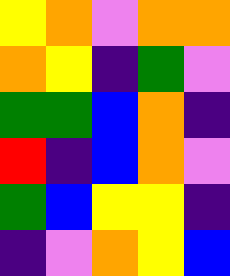[["yellow", "orange", "violet", "orange", "orange"], ["orange", "yellow", "indigo", "green", "violet"], ["green", "green", "blue", "orange", "indigo"], ["red", "indigo", "blue", "orange", "violet"], ["green", "blue", "yellow", "yellow", "indigo"], ["indigo", "violet", "orange", "yellow", "blue"]]